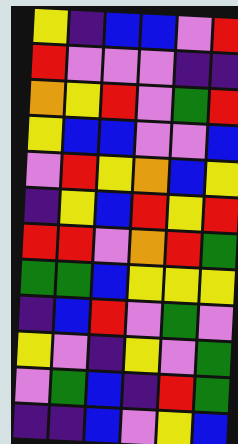[["yellow", "indigo", "blue", "blue", "violet", "red"], ["red", "violet", "violet", "violet", "indigo", "indigo"], ["orange", "yellow", "red", "violet", "green", "red"], ["yellow", "blue", "blue", "violet", "violet", "blue"], ["violet", "red", "yellow", "orange", "blue", "yellow"], ["indigo", "yellow", "blue", "red", "yellow", "red"], ["red", "red", "violet", "orange", "red", "green"], ["green", "green", "blue", "yellow", "yellow", "yellow"], ["indigo", "blue", "red", "violet", "green", "violet"], ["yellow", "violet", "indigo", "yellow", "violet", "green"], ["violet", "green", "blue", "indigo", "red", "green"], ["indigo", "indigo", "blue", "violet", "yellow", "blue"]]